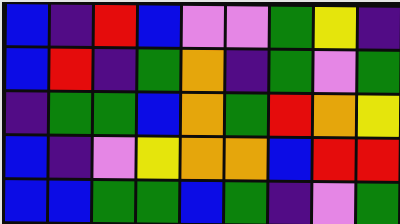[["blue", "indigo", "red", "blue", "violet", "violet", "green", "yellow", "indigo"], ["blue", "red", "indigo", "green", "orange", "indigo", "green", "violet", "green"], ["indigo", "green", "green", "blue", "orange", "green", "red", "orange", "yellow"], ["blue", "indigo", "violet", "yellow", "orange", "orange", "blue", "red", "red"], ["blue", "blue", "green", "green", "blue", "green", "indigo", "violet", "green"]]